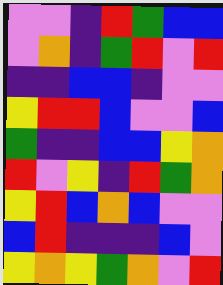[["violet", "violet", "indigo", "red", "green", "blue", "blue"], ["violet", "orange", "indigo", "green", "red", "violet", "red"], ["indigo", "indigo", "blue", "blue", "indigo", "violet", "violet"], ["yellow", "red", "red", "blue", "violet", "violet", "blue"], ["green", "indigo", "indigo", "blue", "blue", "yellow", "orange"], ["red", "violet", "yellow", "indigo", "red", "green", "orange"], ["yellow", "red", "blue", "orange", "blue", "violet", "violet"], ["blue", "red", "indigo", "indigo", "indigo", "blue", "violet"], ["yellow", "orange", "yellow", "green", "orange", "violet", "red"]]